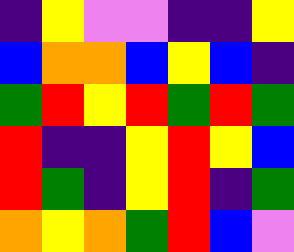[["indigo", "yellow", "violet", "violet", "indigo", "indigo", "yellow"], ["blue", "orange", "orange", "blue", "yellow", "blue", "indigo"], ["green", "red", "yellow", "red", "green", "red", "green"], ["red", "indigo", "indigo", "yellow", "red", "yellow", "blue"], ["red", "green", "indigo", "yellow", "red", "indigo", "green"], ["orange", "yellow", "orange", "green", "red", "blue", "violet"]]